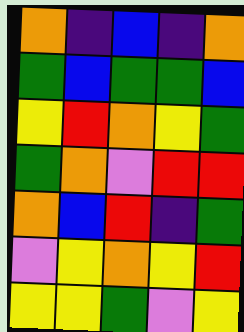[["orange", "indigo", "blue", "indigo", "orange"], ["green", "blue", "green", "green", "blue"], ["yellow", "red", "orange", "yellow", "green"], ["green", "orange", "violet", "red", "red"], ["orange", "blue", "red", "indigo", "green"], ["violet", "yellow", "orange", "yellow", "red"], ["yellow", "yellow", "green", "violet", "yellow"]]